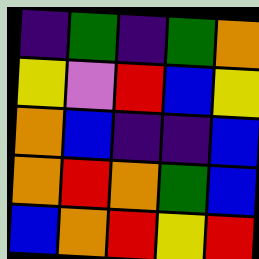[["indigo", "green", "indigo", "green", "orange"], ["yellow", "violet", "red", "blue", "yellow"], ["orange", "blue", "indigo", "indigo", "blue"], ["orange", "red", "orange", "green", "blue"], ["blue", "orange", "red", "yellow", "red"]]